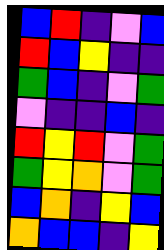[["blue", "red", "indigo", "violet", "blue"], ["red", "blue", "yellow", "indigo", "indigo"], ["green", "blue", "indigo", "violet", "green"], ["violet", "indigo", "indigo", "blue", "indigo"], ["red", "yellow", "red", "violet", "green"], ["green", "yellow", "orange", "violet", "green"], ["blue", "orange", "indigo", "yellow", "blue"], ["orange", "blue", "blue", "indigo", "yellow"]]